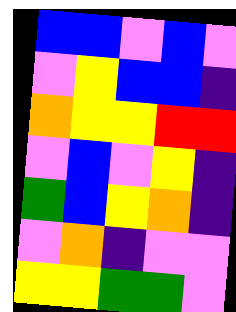[["blue", "blue", "violet", "blue", "violet"], ["violet", "yellow", "blue", "blue", "indigo"], ["orange", "yellow", "yellow", "red", "red"], ["violet", "blue", "violet", "yellow", "indigo"], ["green", "blue", "yellow", "orange", "indigo"], ["violet", "orange", "indigo", "violet", "violet"], ["yellow", "yellow", "green", "green", "violet"]]